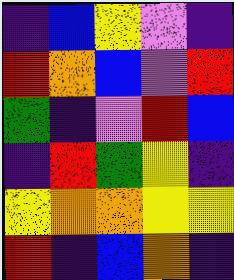[["indigo", "blue", "yellow", "violet", "indigo"], ["red", "orange", "blue", "violet", "red"], ["green", "indigo", "violet", "red", "blue"], ["indigo", "red", "green", "yellow", "indigo"], ["yellow", "orange", "orange", "yellow", "yellow"], ["red", "indigo", "blue", "orange", "indigo"]]